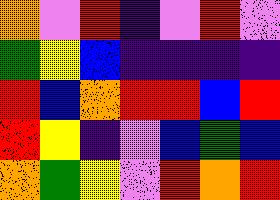[["orange", "violet", "red", "indigo", "violet", "red", "violet"], ["green", "yellow", "blue", "indigo", "indigo", "indigo", "indigo"], ["red", "blue", "orange", "red", "red", "blue", "red"], ["red", "yellow", "indigo", "violet", "blue", "green", "blue"], ["orange", "green", "yellow", "violet", "red", "orange", "red"]]